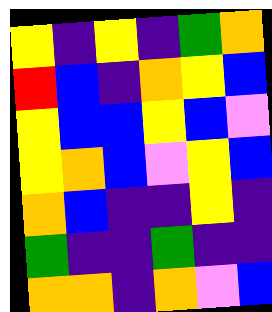[["yellow", "indigo", "yellow", "indigo", "green", "orange"], ["red", "blue", "indigo", "orange", "yellow", "blue"], ["yellow", "blue", "blue", "yellow", "blue", "violet"], ["yellow", "orange", "blue", "violet", "yellow", "blue"], ["orange", "blue", "indigo", "indigo", "yellow", "indigo"], ["green", "indigo", "indigo", "green", "indigo", "indigo"], ["orange", "orange", "indigo", "orange", "violet", "blue"]]